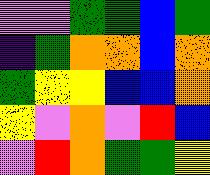[["violet", "violet", "green", "green", "blue", "green"], ["indigo", "green", "orange", "orange", "blue", "orange"], ["green", "yellow", "yellow", "blue", "blue", "orange"], ["yellow", "violet", "orange", "violet", "red", "blue"], ["violet", "red", "orange", "green", "green", "yellow"]]